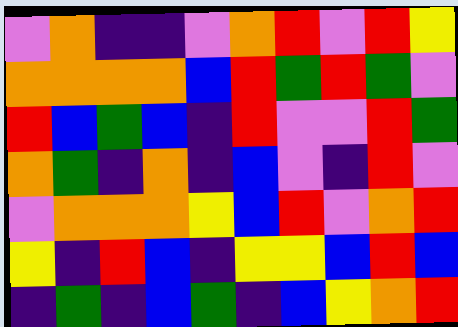[["violet", "orange", "indigo", "indigo", "violet", "orange", "red", "violet", "red", "yellow"], ["orange", "orange", "orange", "orange", "blue", "red", "green", "red", "green", "violet"], ["red", "blue", "green", "blue", "indigo", "red", "violet", "violet", "red", "green"], ["orange", "green", "indigo", "orange", "indigo", "blue", "violet", "indigo", "red", "violet"], ["violet", "orange", "orange", "orange", "yellow", "blue", "red", "violet", "orange", "red"], ["yellow", "indigo", "red", "blue", "indigo", "yellow", "yellow", "blue", "red", "blue"], ["indigo", "green", "indigo", "blue", "green", "indigo", "blue", "yellow", "orange", "red"]]